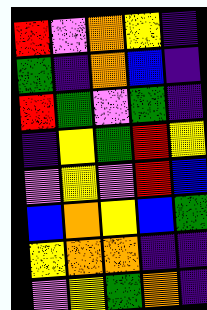[["red", "violet", "orange", "yellow", "indigo"], ["green", "indigo", "orange", "blue", "indigo"], ["red", "green", "violet", "green", "indigo"], ["indigo", "yellow", "green", "red", "yellow"], ["violet", "yellow", "violet", "red", "blue"], ["blue", "orange", "yellow", "blue", "green"], ["yellow", "orange", "orange", "indigo", "indigo"], ["violet", "yellow", "green", "orange", "indigo"]]